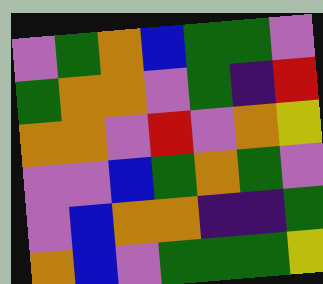[["violet", "green", "orange", "blue", "green", "green", "violet"], ["green", "orange", "orange", "violet", "green", "indigo", "red"], ["orange", "orange", "violet", "red", "violet", "orange", "yellow"], ["violet", "violet", "blue", "green", "orange", "green", "violet"], ["violet", "blue", "orange", "orange", "indigo", "indigo", "green"], ["orange", "blue", "violet", "green", "green", "green", "yellow"]]